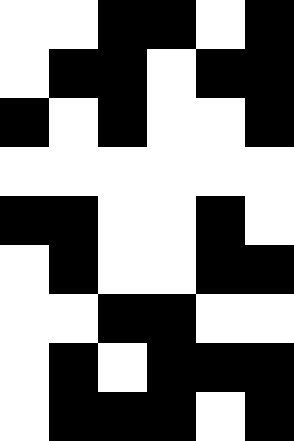[["white", "white", "black", "black", "white", "black"], ["white", "black", "black", "white", "black", "black"], ["black", "white", "black", "white", "white", "black"], ["white", "white", "white", "white", "white", "white"], ["black", "black", "white", "white", "black", "white"], ["white", "black", "white", "white", "black", "black"], ["white", "white", "black", "black", "white", "white"], ["white", "black", "white", "black", "black", "black"], ["white", "black", "black", "black", "white", "black"]]